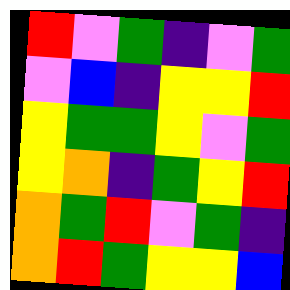[["red", "violet", "green", "indigo", "violet", "green"], ["violet", "blue", "indigo", "yellow", "yellow", "red"], ["yellow", "green", "green", "yellow", "violet", "green"], ["yellow", "orange", "indigo", "green", "yellow", "red"], ["orange", "green", "red", "violet", "green", "indigo"], ["orange", "red", "green", "yellow", "yellow", "blue"]]